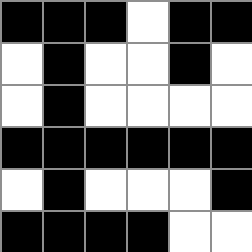[["black", "black", "black", "white", "black", "black"], ["white", "black", "white", "white", "black", "white"], ["white", "black", "white", "white", "white", "white"], ["black", "black", "black", "black", "black", "black"], ["white", "black", "white", "white", "white", "black"], ["black", "black", "black", "black", "white", "white"]]